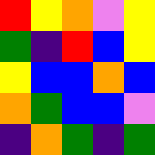[["red", "yellow", "orange", "violet", "yellow"], ["green", "indigo", "red", "blue", "yellow"], ["yellow", "blue", "blue", "orange", "blue"], ["orange", "green", "blue", "blue", "violet"], ["indigo", "orange", "green", "indigo", "green"]]